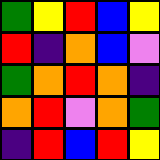[["green", "yellow", "red", "blue", "yellow"], ["red", "indigo", "orange", "blue", "violet"], ["green", "orange", "red", "orange", "indigo"], ["orange", "red", "violet", "orange", "green"], ["indigo", "red", "blue", "red", "yellow"]]